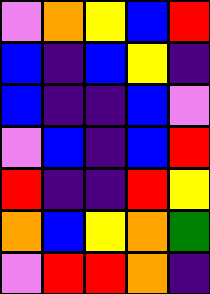[["violet", "orange", "yellow", "blue", "red"], ["blue", "indigo", "blue", "yellow", "indigo"], ["blue", "indigo", "indigo", "blue", "violet"], ["violet", "blue", "indigo", "blue", "red"], ["red", "indigo", "indigo", "red", "yellow"], ["orange", "blue", "yellow", "orange", "green"], ["violet", "red", "red", "orange", "indigo"]]